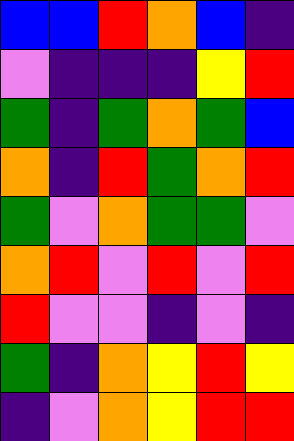[["blue", "blue", "red", "orange", "blue", "indigo"], ["violet", "indigo", "indigo", "indigo", "yellow", "red"], ["green", "indigo", "green", "orange", "green", "blue"], ["orange", "indigo", "red", "green", "orange", "red"], ["green", "violet", "orange", "green", "green", "violet"], ["orange", "red", "violet", "red", "violet", "red"], ["red", "violet", "violet", "indigo", "violet", "indigo"], ["green", "indigo", "orange", "yellow", "red", "yellow"], ["indigo", "violet", "orange", "yellow", "red", "red"]]